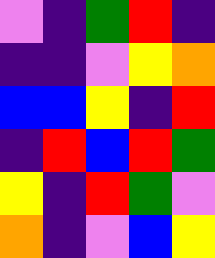[["violet", "indigo", "green", "red", "indigo"], ["indigo", "indigo", "violet", "yellow", "orange"], ["blue", "blue", "yellow", "indigo", "red"], ["indigo", "red", "blue", "red", "green"], ["yellow", "indigo", "red", "green", "violet"], ["orange", "indigo", "violet", "blue", "yellow"]]